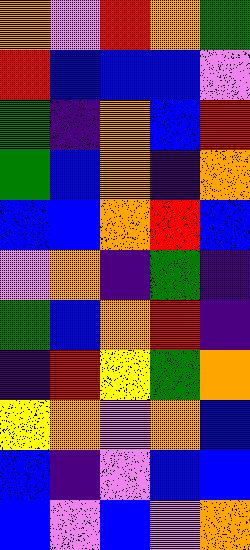[["orange", "violet", "red", "orange", "green"], ["red", "blue", "blue", "blue", "violet"], ["green", "indigo", "orange", "blue", "red"], ["green", "blue", "orange", "indigo", "orange"], ["blue", "blue", "orange", "red", "blue"], ["violet", "orange", "indigo", "green", "indigo"], ["green", "blue", "orange", "red", "indigo"], ["indigo", "red", "yellow", "green", "orange"], ["yellow", "orange", "violet", "orange", "blue"], ["blue", "indigo", "violet", "blue", "blue"], ["blue", "violet", "blue", "violet", "orange"]]